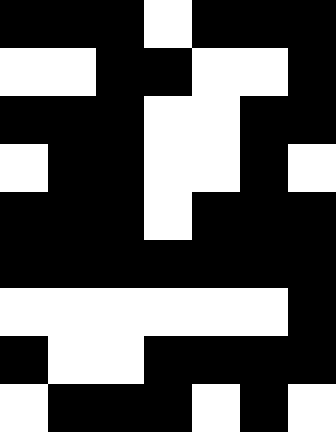[["black", "black", "black", "white", "black", "black", "black"], ["white", "white", "black", "black", "white", "white", "black"], ["black", "black", "black", "white", "white", "black", "black"], ["white", "black", "black", "white", "white", "black", "white"], ["black", "black", "black", "white", "black", "black", "black"], ["black", "black", "black", "black", "black", "black", "black"], ["white", "white", "white", "white", "white", "white", "black"], ["black", "white", "white", "black", "black", "black", "black"], ["white", "black", "black", "black", "white", "black", "white"]]